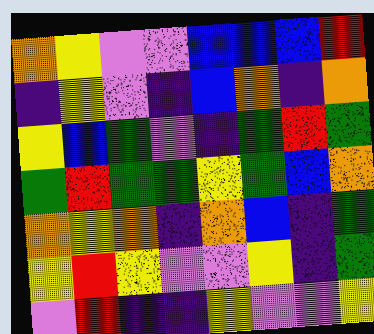[["orange", "yellow", "violet", "violet", "blue", "blue", "blue", "red"], ["indigo", "yellow", "violet", "indigo", "blue", "orange", "indigo", "orange"], ["yellow", "blue", "green", "violet", "indigo", "green", "red", "green"], ["green", "red", "green", "green", "yellow", "green", "blue", "orange"], ["orange", "yellow", "orange", "indigo", "orange", "blue", "indigo", "green"], ["yellow", "red", "yellow", "violet", "violet", "yellow", "indigo", "green"], ["violet", "red", "indigo", "indigo", "yellow", "violet", "violet", "yellow"]]